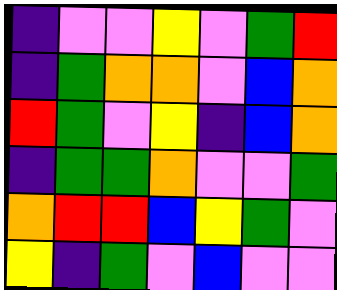[["indigo", "violet", "violet", "yellow", "violet", "green", "red"], ["indigo", "green", "orange", "orange", "violet", "blue", "orange"], ["red", "green", "violet", "yellow", "indigo", "blue", "orange"], ["indigo", "green", "green", "orange", "violet", "violet", "green"], ["orange", "red", "red", "blue", "yellow", "green", "violet"], ["yellow", "indigo", "green", "violet", "blue", "violet", "violet"]]